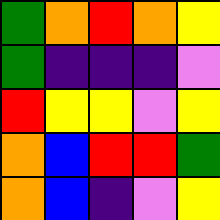[["green", "orange", "red", "orange", "yellow"], ["green", "indigo", "indigo", "indigo", "violet"], ["red", "yellow", "yellow", "violet", "yellow"], ["orange", "blue", "red", "red", "green"], ["orange", "blue", "indigo", "violet", "yellow"]]